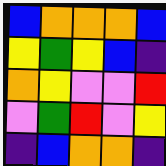[["blue", "orange", "orange", "orange", "blue"], ["yellow", "green", "yellow", "blue", "indigo"], ["orange", "yellow", "violet", "violet", "red"], ["violet", "green", "red", "violet", "yellow"], ["indigo", "blue", "orange", "orange", "indigo"]]